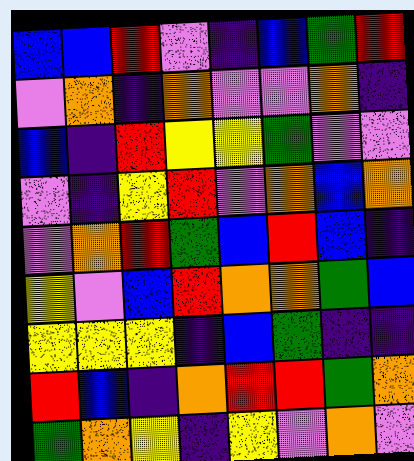[["blue", "blue", "red", "violet", "indigo", "blue", "green", "red"], ["violet", "orange", "indigo", "orange", "violet", "violet", "orange", "indigo"], ["blue", "indigo", "red", "yellow", "yellow", "green", "violet", "violet"], ["violet", "indigo", "yellow", "red", "violet", "orange", "blue", "orange"], ["violet", "orange", "red", "green", "blue", "red", "blue", "indigo"], ["yellow", "violet", "blue", "red", "orange", "orange", "green", "blue"], ["yellow", "yellow", "yellow", "indigo", "blue", "green", "indigo", "indigo"], ["red", "blue", "indigo", "orange", "red", "red", "green", "orange"], ["green", "orange", "yellow", "indigo", "yellow", "violet", "orange", "violet"]]